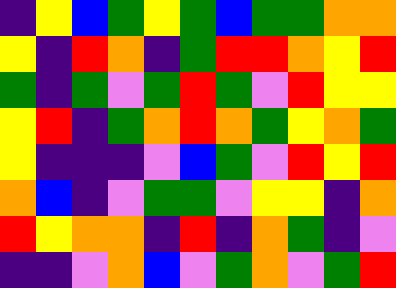[["indigo", "yellow", "blue", "green", "yellow", "green", "blue", "green", "green", "orange", "orange"], ["yellow", "indigo", "red", "orange", "indigo", "green", "red", "red", "orange", "yellow", "red"], ["green", "indigo", "green", "violet", "green", "red", "green", "violet", "red", "yellow", "yellow"], ["yellow", "red", "indigo", "green", "orange", "red", "orange", "green", "yellow", "orange", "green"], ["yellow", "indigo", "indigo", "indigo", "violet", "blue", "green", "violet", "red", "yellow", "red"], ["orange", "blue", "indigo", "violet", "green", "green", "violet", "yellow", "yellow", "indigo", "orange"], ["red", "yellow", "orange", "orange", "indigo", "red", "indigo", "orange", "green", "indigo", "violet"], ["indigo", "indigo", "violet", "orange", "blue", "violet", "green", "orange", "violet", "green", "red"]]